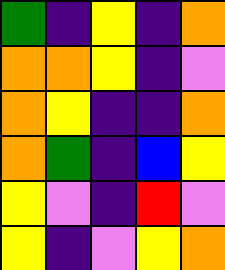[["green", "indigo", "yellow", "indigo", "orange"], ["orange", "orange", "yellow", "indigo", "violet"], ["orange", "yellow", "indigo", "indigo", "orange"], ["orange", "green", "indigo", "blue", "yellow"], ["yellow", "violet", "indigo", "red", "violet"], ["yellow", "indigo", "violet", "yellow", "orange"]]